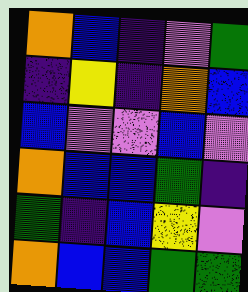[["orange", "blue", "indigo", "violet", "green"], ["indigo", "yellow", "indigo", "orange", "blue"], ["blue", "violet", "violet", "blue", "violet"], ["orange", "blue", "blue", "green", "indigo"], ["green", "indigo", "blue", "yellow", "violet"], ["orange", "blue", "blue", "green", "green"]]